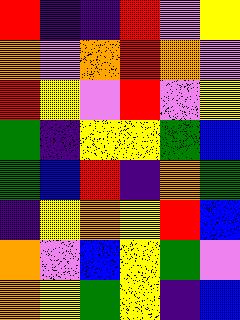[["red", "indigo", "indigo", "red", "violet", "yellow"], ["orange", "violet", "orange", "red", "orange", "violet"], ["red", "yellow", "violet", "red", "violet", "yellow"], ["green", "indigo", "yellow", "yellow", "green", "blue"], ["green", "blue", "red", "indigo", "orange", "green"], ["indigo", "yellow", "orange", "yellow", "red", "blue"], ["orange", "violet", "blue", "yellow", "green", "violet"], ["orange", "yellow", "green", "yellow", "indigo", "blue"]]